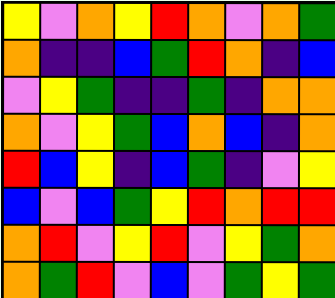[["yellow", "violet", "orange", "yellow", "red", "orange", "violet", "orange", "green"], ["orange", "indigo", "indigo", "blue", "green", "red", "orange", "indigo", "blue"], ["violet", "yellow", "green", "indigo", "indigo", "green", "indigo", "orange", "orange"], ["orange", "violet", "yellow", "green", "blue", "orange", "blue", "indigo", "orange"], ["red", "blue", "yellow", "indigo", "blue", "green", "indigo", "violet", "yellow"], ["blue", "violet", "blue", "green", "yellow", "red", "orange", "red", "red"], ["orange", "red", "violet", "yellow", "red", "violet", "yellow", "green", "orange"], ["orange", "green", "red", "violet", "blue", "violet", "green", "yellow", "green"]]